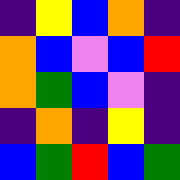[["indigo", "yellow", "blue", "orange", "indigo"], ["orange", "blue", "violet", "blue", "red"], ["orange", "green", "blue", "violet", "indigo"], ["indigo", "orange", "indigo", "yellow", "indigo"], ["blue", "green", "red", "blue", "green"]]